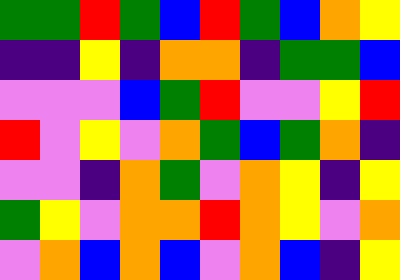[["green", "green", "red", "green", "blue", "red", "green", "blue", "orange", "yellow"], ["indigo", "indigo", "yellow", "indigo", "orange", "orange", "indigo", "green", "green", "blue"], ["violet", "violet", "violet", "blue", "green", "red", "violet", "violet", "yellow", "red"], ["red", "violet", "yellow", "violet", "orange", "green", "blue", "green", "orange", "indigo"], ["violet", "violet", "indigo", "orange", "green", "violet", "orange", "yellow", "indigo", "yellow"], ["green", "yellow", "violet", "orange", "orange", "red", "orange", "yellow", "violet", "orange"], ["violet", "orange", "blue", "orange", "blue", "violet", "orange", "blue", "indigo", "yellow"]]